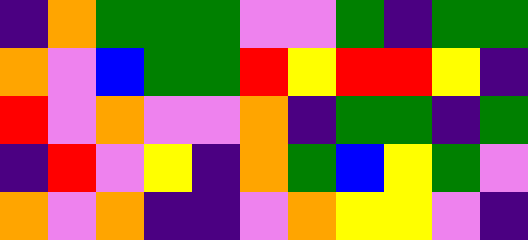[["indigo", "orange", "green", "green", "green", "violet", "violet", "green", "indigo", "green", "green"], ["orange", "violet", "blue", "green", "green", "red", "yellow", "red", "red", "yellow", "indigo"], ["red", "violet", "orange", "violet", "violet", "orange", "indigo", "green", "green", "indigo", "green"], ["indigo", "red", "violet", "yellow", "indigo", "orange", "green", "blue", "yellow", "green", "violet"], ["orange", "violet", "orange", "indigo", "indigo", "violet", "orange", "yellow", "yellow", "violet", "indigo"]]